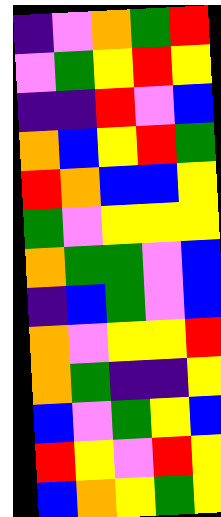[["indigo", "violet", "orange", "green", "red"], ["violet", "green", "yellow", "red", "yellow"], ["indigo", "indigo", "red", "violet", "blue"], ["orange", "blue", "yellow", "red", "green"], ["red", "orange", "blue", "blue", "yellow"], ["green", "violet", "yellow", "yellow", "yellow"], ["orange", "green", "green", "violet", "blue"], ["indigo", "blue", "green", "violet", "blue"], ["orange", "violet", "yellow", "yellow", "red"], ["orange", "green", "indigo", "indigo", "yellow"], ["blue", "violet", "green", "yellow", "blue"], ["red", "yellow", "violet", "red", "yellow"], ["blue", "orange", "yellow", "green", "yellow"]]